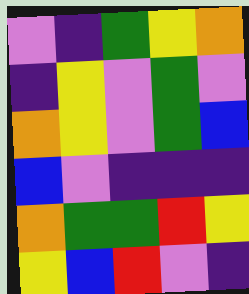[["violet", "indigo", "green", "yellow", "orange"], ["indigo", "yellow", "violet", "green", "violet"], ["orange", "yellow", "violet", "green", "blue"], ["blue", "violet", "indigo", "indigo", "indigo"], ["orange", "green", "green", "red", "yellow"], ["yellow", "blue", "red", "violet", "indigo"]]